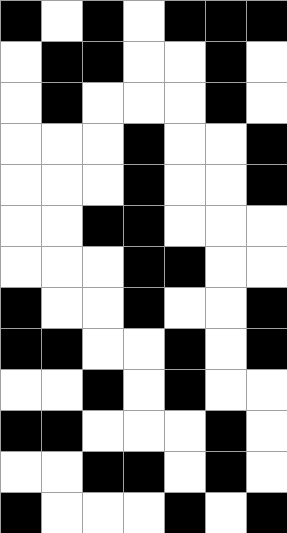[["black", "white", "black", "white", "black", "black", "black"], ["white", "black", "black", "white", "white", "black", "white"], ["white", "black", "white", "white", "white", "black", "white"], ["white", "white", "white", "black", "white", "white", "black"], ["white", "white", "white", "black", "white", "white", "black"], ["white", "white", "black", "black", "white", "white", "white"], ["white", "white", "white", "black", "black", "white", "white"], ["black", "white", "white", "black", "white", "white", "black"], ["black", "black", "white", "white", "black", "white", "black"], ["white", "white", "black", "white", "black", "white", "white"], ["black", "black", "white", "white", "white", "black", "white"], ["white", "white", "black", "black", "white", "black", "white"], ["black", "white", "white", "white", "black", "white", "black"]]